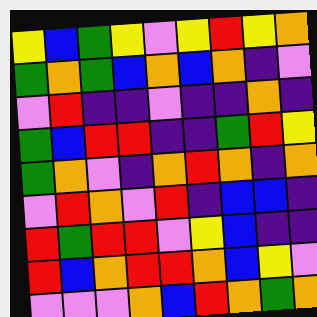[["yellow", "blue", "green", "yellow", "violet", "yellow", "red", "yellow", "orange"], ["green", "orange", "green", "blue", "orange", "blue", "orange", "indigo", "violet"], ["violet", "red", "indigo", "indigo", "violet", "indigo", "indigo", "orange", "indigo"], ["green", "blue", "red", "red", "indigo", "indigo", "green", "red", "yellow"], ["green", "orange", "violet", "indigo", "orange", "red", "orange", "indigo", "orange"], ["violet", "red", "orange", "violet", "red", "indigo", "blue", "blue", "indigo"], ["red", "green", "red", "red", "violet", "yellow", "blue", "indigo", "indigo"], ["red", "blue", "orange", "red", "red", "orange", "blue", "yellow", "violet"], ["violet", "violet", "violet", "orange", "blue", "red", "orange", "green", "orange"]]